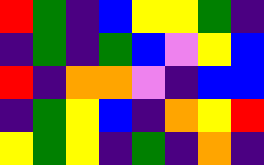[["red", "green", "indigo", "blue", "yellow", "yellow", "green", "indigo"], ["indigo", "green", "indigo", "green", "blue", "violet", "yellow", "blue"], ["red", "indigo", "orange", "orange", "violet", "indigo", "blue", "blue"], ["indigo", "green", "yellow", "blue", "indigo", "orange", "yellow", "red"], ["yellow", "green", "yellow", "indigo", "green", "indigo", "orange", "indigo"]]